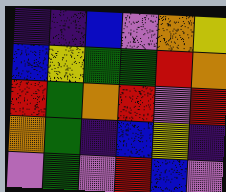[["indigo", "indigo", "blue", "violet", "orange", "yellow"], ["blue", "yellow", "green", "green", "red", "orange"], ["red", "green", "orange", "red", "violet", "red"], ["orange", "green", "indigo", "blue", "yellow", "indigo"], ["violet", "green", "violet", "red", "blue", "violet"]]